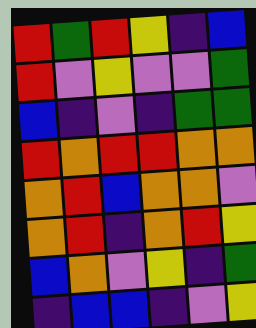[["red", "green", "red", "yellow", "indigo", "blue"], ["red", "violet", "yellow", "violet", "violet", "green"], ["blue", "indigo", "violet", "indigo", "green", "green"], ["red", "orange", "red", "red", "orange", "orange"], ["orange", "red", "blue", "orange", "orange", "violet"], ["orange", "red", "indigo", "orange", "red", "yellow"], ["blue", "orange", "violet", "yellow", "indigo", "green"], ["indigo", "blue", "blue", "indigo", "violet", "yellow"]]